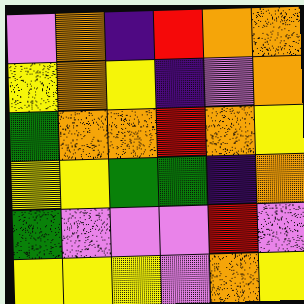[["violet", "orange", "indigo", "red", "orange", "orange"], ["yellow", "orange", "yellow", "indigo", "violet", "orange"], ["green", "orange", "orange", "red", "orange", "yellow"], ["yellow", "yellow", "green", "green", "indigo", "orange"], ["green", "violet", "violet", "violet", "red", "violet"], ["yellow", "yellow", "yellow", "violet", "orange", "yellow"]]